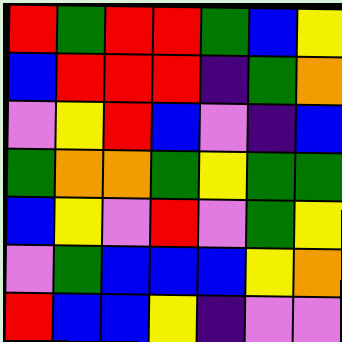[["red", "green", "red", "red", "green", "blue", "yellow"], ["blue", "red", "red", "red", "indigo", "green", "orange"], ["violet", "yellow", "red", "blue", "violet", "indigo", "blue"], ["green", "orange", "orange", "green", "yellow", "green", "green"], ["blue", "yellow", "violet", "red", "violet", "green", "yellow"], ["violet", "green", "blue", "blue", "blue", "yellow", "orange"], ["red", "blue", "blue", "yellow", "indigo", "violet", "violet"]]